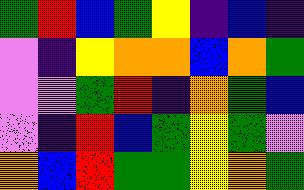[["green", "red", "blue", "green", "yellow", "indigo", "blue", "indigo"], ["violet", "indigo", "yellow", "orange", "orange", "blue", "orange", "green"], ["violet", "violet", "green", "red", "indigo", "orange", "green", "blue"], ["violet", "indigo", "red", "blue", "green", "yellow", "green", "violet"], ["orange", "blue", "red", "green", "green", "yellow", "orange", "green"]]